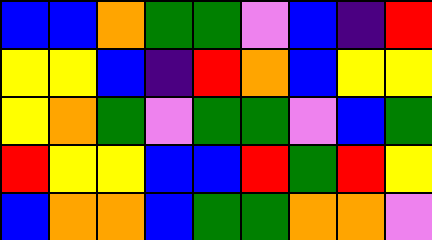[["blue", "blue", "orange", "green", "green", "violet", "blue", "indigo", "red"], ["yellow", "yellow", "blue", "indigo", "red", "orange", "blue", "yellow", "yellow"], ["yellow", "orange", "green", "violet", "green", "green", "violet", "blue", "green"], ["red", "yellow", "yellow", "blue", "blue", "red", "green", "red", "yellow"], ["blue", "orange", "orange", "blue", "green", "green", "orange", "orange", "violet"]]